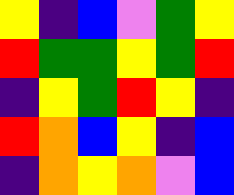[["yellow", "indigo", "blue", "violet", "green", "yellow"], ["red", "green", "green", "yellow", "green", "red"], ["indigo", "yellow", "green", "red", "yellow", "indigo"], ["red", "orange", "blue", "yellow", "indigo", "blue"], ["indigo", "orange", "yellow", "orange", "violet", "blue"]]